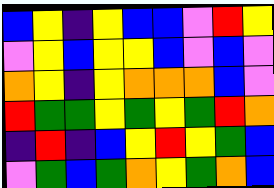[["blue", "yellow", "indigo", "yellow", "blue", "blue", "violet", "red", "yellow"], ["violet", "yellow", "blue", "yellow", "yellow", "blue", "violet", "blue", "violet"], ["orange", "yellow", "indigo", "yellow", "orange", "orange", "orange", "blue", "violet"], ["red", "green", "green", "yellow", "green", "yellow", "green", "red", "orange"], ["indigo", "red", "indigo", "blue", "yellow", "red", "yellow", "green", "blue"], ["violet", "green", "blue", "green", "orange", "yellow", "green", "orange", "blue"]]